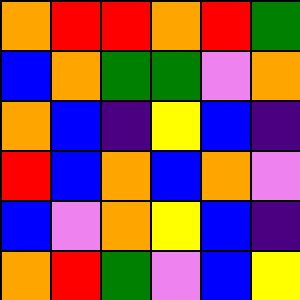[["orange", "red", "red", "orange", "red", "green"], ["blue", "orange", "green", "green", "violet", "orange"], ["orange", "blue", "indigo", "yellow", "blue", "indigo"], ["red", "blue", "orange", "blue", "orange", "violet"], ["blue", "violet", "orange", "yellow", "blue", "indigo"], ["orange", "red", "green", "violet", "blue", "yellow"]]